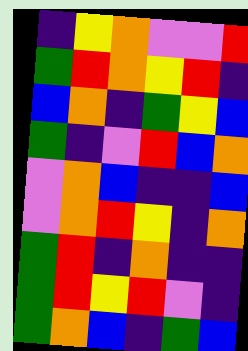[["indigo", "yellow", "orange", "violet", "violet", "red"], ["green", "red", "orange", "yellow", "red", "indigo"], ["blue", "orange", "indigo", "green", "yellow", "blue"], ["green", "indigo", "violet", "red", "blue", "orange"], ["violet", "orange", "blue", "indigo", "indigo", "blue"], ["violet", "orange", "red", "yellow", "indigo", "orange"], ["green", "red", "indigo", "orange", "indigo", "indigo"], ["green", "red", "yellow", "red", "violet", "indigo"], ["green", "orange", "blue", "indigo", "green", "blue"]]